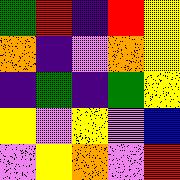[["green", "red", "indigo", "red", "yellow"], ["orange", "indigo", "violet", "orange", "yellow"], ["indigo", "green", "indigo", "green", "yellow"], ["yellow", "violet", "yellow", "violet", "blue"], ["violet", "yellow", "orange", "violet", "red"]]